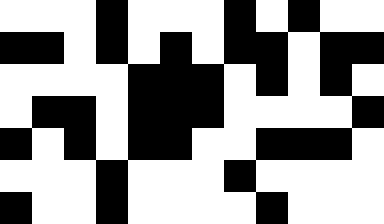[["white", "white", "white", "black", "white", "white", "white", "black", "white", "black", "white", "white"], ["black", "black", "white", "black", "white", "black", "white", "black", "black", "white", "black", "black"], ["white", "white", "white", "white", "black", "black", "black", "white", "black", "white", "black", "white"], ["white", "black", "black", "white", "black", "black", "black", "white", "white", "white", "white", "black"], ["black", "white", "black", "white", "black", "black", "white", "white", "black", "black", "black", "white"], ["white", "white", "white", "black", "white", "white", "white", "black", "white", "white", "white", "white"], ["black", "white", "white", "black", "white", "white", "white", "white", "black", "white", "white", "white"]]